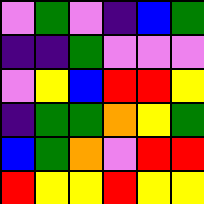[["violet", "green", "violet", "indigo", "blue", "green"], ["indigo", "indigo", "green", "violet", "violet", "violet"], ["violet", "yellow", "blue", "red", "red", "yellow"], ["indigo", "green", "green", "orange", "yellow", "green"], ["blue", "green", "orange", "violet", "red", "red"], ["red", "yellow", "yellow", "red", "yellow", "yellow"]]